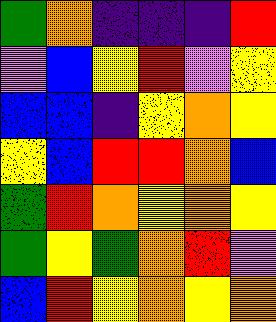[["green", "orange", "indigo", "indigo", "indigo", "red"], ["violet", "blue", "yellow", "red", "violet", "yellow"], ["blue", "blue", "indigo", "yellow", "orange", "yellow"], ["yellow", "blue", "red", "red", "orange", "blue"], ["green", "red", "orange", "yellow", "orange", "yellow"], ["green", "yellow", "green", "orange", "red", "violet"], ["blue", "red", "yellow", "orange", "yellow", "orange"]]